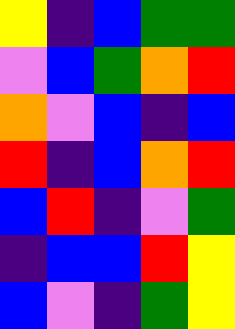[["yellow", "indigo", "blue", "green", "green"], ["violet", "blue", "green", "orange", "red"], ["orange", "violet", "blue", "indigo", "blue"], ["red", "indigo", "blue", "orange", "red"], ["blue", "red", "indigo", "violet", "green"], ["indigo", "blue", "blue", "red", "yellow"], ["blue", "violet", "indigo", "green", "yellow"]]